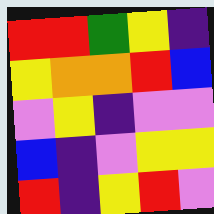[["red", "red", "green", "yellow", "indigo"], ["yellow", "orange", "orange", "red", "blue"], ["violet", "yellow", "indigo", "violet", "violet"], ["blue", "indigo", "violet", "yellow", "yellow"], ["red", "indigo", "yellow", "red", "violet"]]